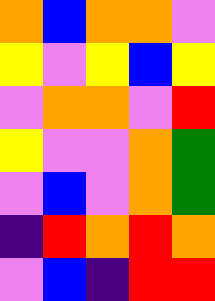[["orange", "blue", "orange", "orange", "violet"], ["yellow", "violet", "yellow", "blue", "yellow"], ["violet", "orange", "orange", "violet", "red"], ["yellow", "violet", "violet", "orange", "green"], ["violet", "blue", "violet", "orange", "green"], ["indigo", "red", "orange", "red", "orange"], ["violet", "blue", "indigo", "red", "red"]]